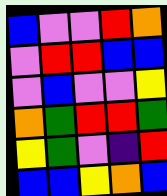[["blue", "violet", "violet", "red", "orange"], ["violet", "red", "red", "blue", "blue"], ["violet", "blue", "violet", "violet", "yellow"], ["orange", "green", "red", "red", "green"], ["yellow", "green", "violet", "indigo", "red"], ["blue", "blue", "yellow", "orange", "blue"]]